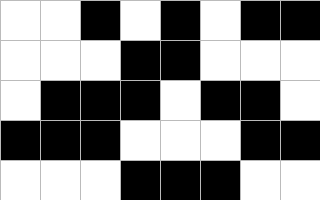[["white", "white", "black", "white", "black", "white", "black", "black"], ["white", "white", "white", "black", "black", "white", "white", "white"], ["white", "black", "black", "black", "white", "black", "black", "white"], ["black", "black", "black", "white", "white", "white", "black", "black"], ["white", "white", "white", "black", "black", "black", "white", "white"]]